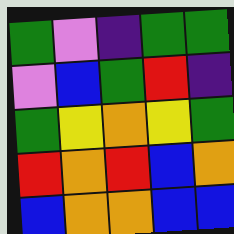[["green", "violet", "indigo", "green", "green"], ["violet", "blue", "green", "red", "indigo"], ["green", "yellow", "orange", "yellow", "green"], ["red", "orange", "red", "blue", "orange"], ["blue", "orange", "orange", "blue", "blue"]]